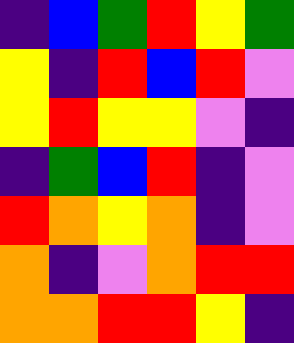[["indigo", "blue", "green", "red", "yellow", "green"], ["yellow", "indigo", "red", "blue", "red", "violet"], ["yellow", "red", "yellow", "yellow", "violet", "indigo"], ["indigo", "green", "blue", "red", "indigo", "violet"], ["red", "orange", "yellow", "orange", "indigo", "violet"], ["orange", "indigo", "violet", "orange", "red", "red"], ["orange", "orange", "red", "red", "yellow", "indigo"]]